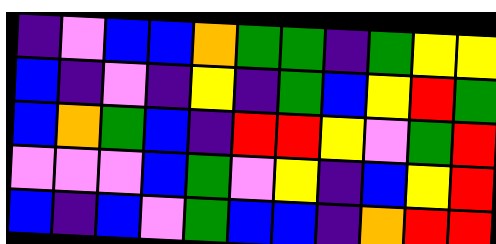[["indigo", "violet", "blue", "blue", "orange", "green", "green", "indigo", "green", "yellow", "yellow"], ["blue", "indigo", "violet", "indigo", "yellow", "indigo", "green", "blue", "yellow", "red", "green"], ["blue", "orange", "green", "blue", "indigo", "red", "red", "yellow", "violet", "green", "red"], ["violet", "violet", "violet", "blue", "green", "violet", "yellow", "indigo", "blue", "yellow", "red"], ["blue", "indigo", "blue", "violet", "green", "blue", "blue", "indigo", "orange", "red", "red"]]